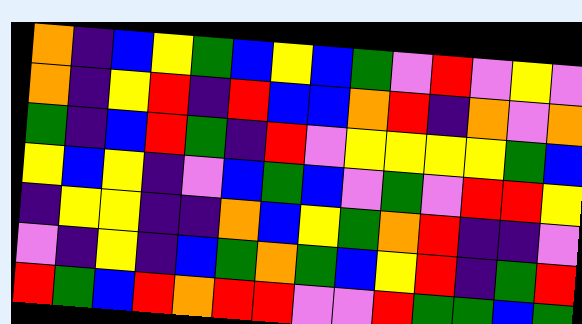[["orange", "indigo", "blue", "yellow", "green", "blue", "yellow", "blue", "green", "violet", "red", "violet", "yellow", "violet"], ["orange", "indigo", "yellow", "red", "indigo", "red", "blue", "blue", "orange", "red", "indigo", "orange", "violet", "orange"], ["green", "indigo", "blue", "red", "green", "indigo", "red", "violet", "yellow", "yellow", "yellow", "yellow", "green", "blue"], ["yellow", "blue", "yellow", "indigo", "violet", "blue", "green", "blue", "violet", "green", "violet", "red", "red", "yellow"], ["indigo", "yellow", "yellow", "indigo", "indigo", "orange", "blue", "yellow", "green", "orange", "red", "indigo", "indigo", "violet"], ["violet", "indigo", "yellow", "indigo", "blue", "green", "orange", "green", "blue", "yellow", "red", "indigo", "green", "red"], ["red", "green", "blue", "red", "orange", "red", "red", "violet", "violet", "red", "green", "green", "blue", "green"]]